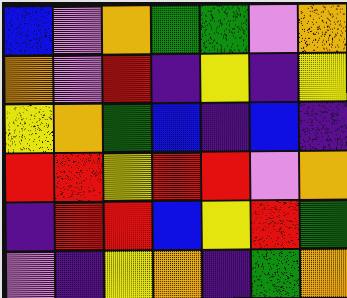[["blue", "violet", "orange", "green", "green", "violet", "orange"], ["orange", "violet", "red", "indigo", "yellow", "indigo", "yellow"], ["yellow", "orange", "green", "blue", "indigo", "blue", "indigo"], ["red", "red", "yellow", "red", "red", "violet", "orange"], ["indigo", "red", "red", "blue", "yellow", "red", "green"], ["violet", "indigo", "yellow", "orange", "indigo", "green", "orange"]]